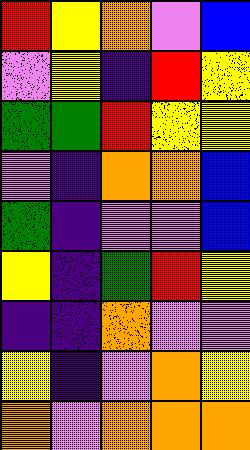[["red", "yellow", "orange", "violet", "blue"], ["violet", "yellow", "indigo", "red", "yellow"], ["green", "green", "red", "yellow", "yellow"], ["violet", "indigo", "orange", "orange", "blue"], ["green", "indigo", "violet", "violet", "blue"], ["yellow", "indigo", "green", "red", "yellow"], ["indigo", "indigo", "orange", "violet", "violet"], ["yellow", "indigo", "violet", "orange", "yellow"], ["orange", "violet", "orange", "orange", "orange"]]